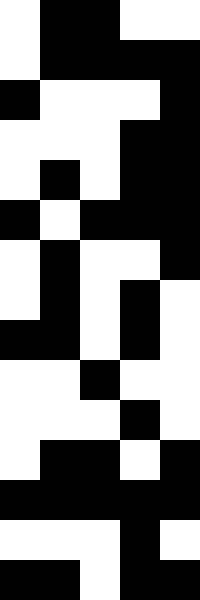[["white", "black", "black", "white", "white"], ["white", "black", "black", "black", "black"], ["black", "white", "white", "white", "black"], ["white", "white", "white", "black", "black"], ["white", "black", "white", "black", "black"], ["black", "white", "black", "black", "black"], ["white", "black", "white", "white", "black"], ["white", "black", "white", "black", "white"], ["black", "black", "white", "black", "white"], ["white", "white", "black", "white", "white"], ["white", "white", "white", "black", "white"], ["white", "black", "black", "white", "black"], ["black", "black", "black", "black", "black"], ["white", "white", "white", "black", "white"], ["black", "black", "white", "black", "black"]]